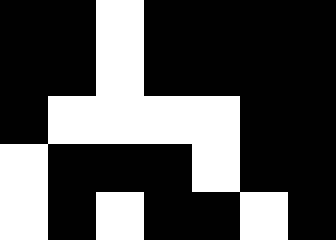[["black", "black", "white", "black", "black", "black", "black"], ["black", "black", "white", "black", "black", "black", "black"], ["black", "white", "white", "white", "white", "black", "black"], ["white", "black", "black", "black", "white", "black", "black"], ["white", "black", "white", "black", "black", "white", "black"]]